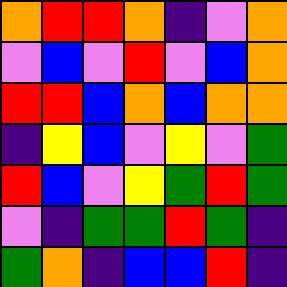[["orange", "red", "red", "orange", "indigo", "violet", "orange"], ["violet", "blue", "violet", "red", "violet", "blue", "orange"], ["red", "red", "blue", "orange", "blue", "orange", "orange"], ["indigo", "yellow", "blue", "violet", "yellow", "violet", "green"], ["red", "blue", "violet", "yellow", "green", "red", "green"], ["violet", "indigo", "green", "green", "red", "green", "indigo"], ["green", "orange", "indigo", "blue", "blue", "red", "indigo"]]